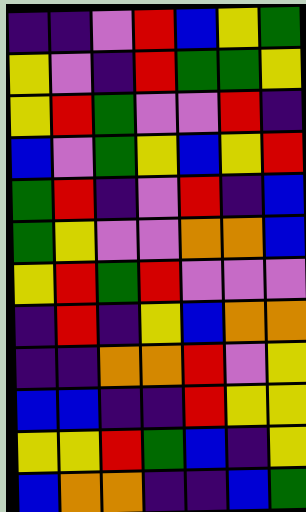[["indigo", "indigo", "violet", "red", "blue", "yellow", "green"], ["yellow", "violet", "indigo", "red", "green", "green", "yellow"], ["yellow", "red", "green", "violet", "violet", "red", "indigo"], ["blue", "violet", "green", "yellow", "blue", "yellow", "red"], ["green", "red", "indigo", "violet", "red", "indigo", "blue"], ["green", "yellow", "violet", "violet", "orange", "orange", "blue"], ["yellow", "red", "green", "red", "violet", "violet", "violet"], ["indigo", "red", "indigo", "yellow", "blue", "orange", "orange"], ["indigo", "indigo", "orange", "orange", "red", "violet", "yellow"], ["blue", "blue", "indigo", "indigo", "red", "yellow", "yellow"], ["yellow", "yellow", "red", "green", "blue", "indigo", "yellow"], ["blue", "orange", "orange", "indigo", "indigo", "blue", "green"]]